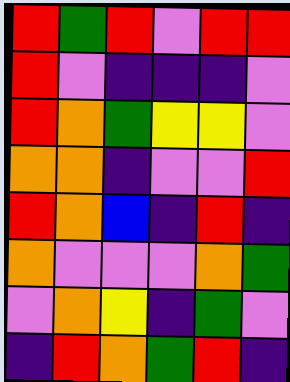[["red", "green", "red", "violet", "red", "red"], ["red", "violet", "indigo", "indigo", "indigo", "violet"], ["red", "orange", "green", "yellow", "yellow", "violet"], ["orange", "orange", "indigo", "violet", "violet", "red"], ["red", "orange", "blue", "indigo", "red", "indigo"], ["orange", "violet", "violet", "violet", "orange", "green"], ["violet", "orange", "yellow", "indigo", "green", "violet"], ["indigo", "red", "orange", "green", "red", "indigo"]]